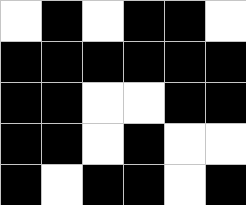[["white", "black", "white", "black", "black", "white"], ["black", "black", "black", "black", "black", "black"], ["black", "black", "white", "white", "black", "black"], ["black", "black", "white", "black", "white", "white"], ["black", "white", "black", "black", "white", "black"]]